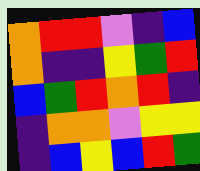[["orange", "red", "red", "violet", "indigo", "blue"], ["orange", "indigo", "indigo", "yellow", "green", "red"], ["blue", "green", "red", "orange", "red", "indigo"], ["indigo", "orange", "orange", "violet", "yellow", "yellow"], ["indigo", "blue", "yellow", "blue", "red", "green"]]